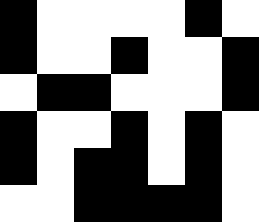[["black", "white", "white", "white", "white", "black", "white"], ["black", "white", "white", "black", "white", "white", "black"], ["white", "black", "black", "white", "white", "white", "black"], ["black", "white", "white", "black", "white", "black", "white"], ["black", "white", "black", "black", "white", "black", "white"], ["white", "white", "black", "black", "black", "black", "white"]]